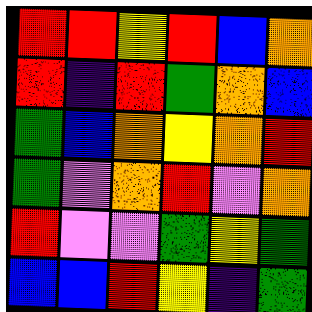[["red", "red", "yellow", "red", "blue", "orange"], ["red", "indigo", "red", "green", "orange", "blue"], ["green", "blue", "orange", "yellow", "orange", "red"], ["green", "violet", "orange", "red", "violet", "orange"], ["red", "violet", "violet", "green", "yellow", "green"], ["blue", "blue", "red", "yellow", "indigo", "green"]]